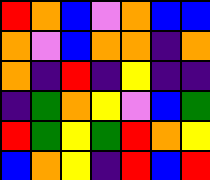[["red", "orange", "blue", "violet", "orange", "blue", "blue"], ["orange", "violet", "blue", "orange", "orange", "indigo", "orange"], ["orange", "indigo", "red", "indigo", "yellow", "indigo", "indigo"], ["indigo", "green", "orange", "yellow", "violet", "blue", "green"], ["red", "green", "yellow", "green", "red", "orange", "yellow"], ["blue", "orange", "yellow", "indigo", "red", "blue", "red"]]